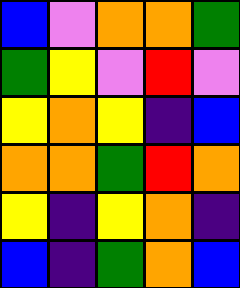[["blue", "violet", "orange", "orange", "green"], ["green", "yellow", "violet", "red", "violet"], ["yellow", "orange", "yellow", "indigo", "blue"], ["orange", "orange", "green", "red", "orange"], ["yellow", "indigo", "yellow", "orange", "indigo"], ["blue", "indigo", "green", "orange", "blue"]]